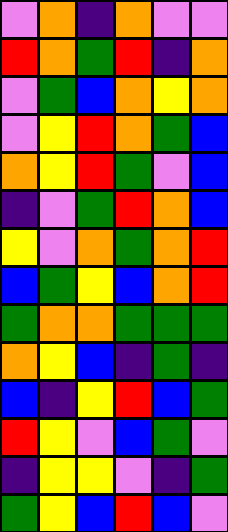[["violet", "orange", "indigo", "orange", "violet", "violet"], ["red", "orange", "green", "red", "indigo", "orange"], ["violet", "green", "blue", "orange", "yellow", "orange"], ["violet", "yellow", "red", "orange", "green", "blue"], ["orange", "yellow", "red", "green", "violet", "blue"], ["indigo", "violet", "green", "red", "orange", "blue"], ["yellow", "violet", "orange", "green", "orange", "red"], ["blue", "green", "yellow", "blue", "orange", "red"], ["green", "orange", "orange", "green", "green", "green"], ["orange", "yellow", "blue", "indigo", "green", "indigo"], ["blue", "indigo", "yellow", "red", "blue", "green"], ["red", "yellow", "violet", "blue", "green", "violet"], ["indigo", "yellow", "yellow", "violet", "indigo", "green"], ["green", "yellow", "blue", "red", "blue", "violet"]]